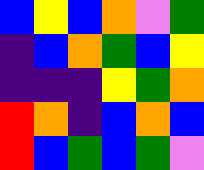[["blue", "yellow", "blue", "orange", "violet", "green"], ["indigo", "blue", "orange", "green", "blue", "yellow"], ["indigo", "indigo", "indigo", "yellow", "green", "orange"], ["red", "orange", "indigo", "blue", "orange", "blue"], ["red", "blue", "green", "blue", "green", "violet"]]